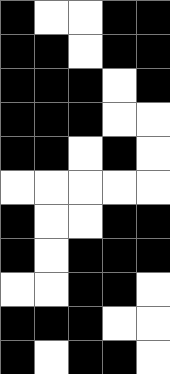[["black", "white", "white", "black", "black"], ["black", "black", "white", "black", "black"], ["black", "black", "black", "white", "black"], ["black", "black", "black", "white", "white"], ["black", "black", "white", "black", "white"], ["white", "white", "white", "white", "white"], ["black", "white", "white", "black", "black"], ["black", "white", "black", "black", "black"], ["white", "white", "black", "black", "white"], ["black", "black", "black", "white", "white"], ["black", "white", "black", "black", "white"]]